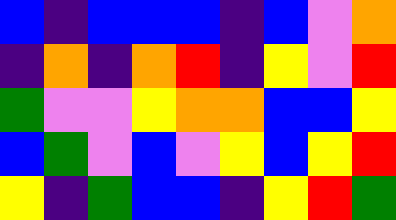[["blue", "indigo", "blue", "blue", "blue", "indigo", "blue", "violet", "orange"], ["indigo", "orange", "indigo", "orange", "red", "indigo", "yellow", "violet", "red"], ["green", "violet", "violet", "yellow", "orange", "orange", "blue", "blue", "yellow"], ["blue", "green", "violet", "blue", "violet", "yellow", "blue", "yellow", "red"], ["yellow", "indigo", "green", "blue", "blue", "indigo", "yellow", "red", "green"]]